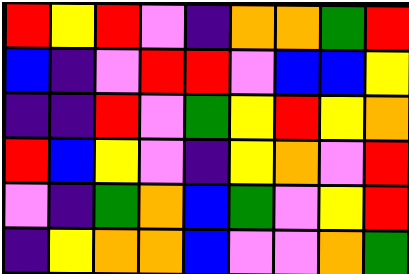[["red", "yellow", "red", "violet", "indigo", "orange", "orange", "green", "red"], ["blue", "indigo", "violet", "red", "red", "violet", "blue", "blue", "yellow"], ["indigo", "indigo", "red", "violet", "green", "yellow", "red", "yellow", "orange"], ["red", "blue", "yellow", "violet", "indigo", "yellow", "orange", "violet", "red"], ["violet", "indigo", "green", "orange", "blue", "green", "violet", "yellow", "red"], ["indigo", "yellow", "orange", "orange", "blue", "violet", "violet", "orange", "green"]]